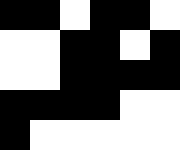[["black", "black", "white", "black", "black", "white"], ["white", "white", "black", "black", "white", "black"], ["white", "white", "black", "black", "black", "black"], ["black", "black", "black", "black", "white", "white"], ["black", "white", "white", "white", "white", "white"]]